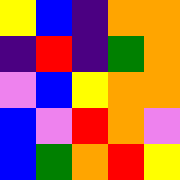[["yellow", "blue", "indigo", "orange", "orange"], ["indigo", "red", "indigo", "green", "orange"], ["violet", "blue", "yellow", "orange", "orange"], ["blue", "violet", "red", "orange", "violet"], ["blue", "green", "orange", "red", "yellow"]]